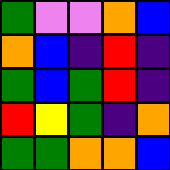[["green", "violet", "violet", "orange", "blue"], ["orange", "blue", "indigo", "red", "indigo"], ["green", "blue", "green", "red", "indigo"], ["red", "yellow", "green", "indigo", "orange"], ["green", "green", "orange", "orange", "blue"]]